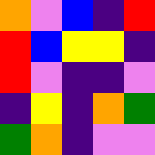[["orange", "violet", "blue", "indigo", "red"], ["red", "blue", "yellow", "yellow", "indigo"], ["red", "violet", "indigo", "indigo", "violet"], ["indigo", "yellow", "indigo", "orange", "green"], ["green", "orange", "indigo", "violet", "violet"]]